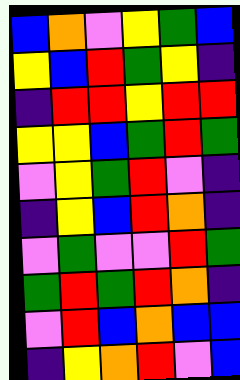[["blue", "orange", "violet", "yellow", "green", "blue"], ["yellow", "blue", "red", "green", "yellow", "indigo"], ["indigo", "red", "red", "yellow", "red", "red"], ["yellow", "yellow", "blue", "green", "red", "green"], ["violet", "yellow", "green", "red", "violet", "indigo"], ["indigo", "yellow", "blue", "red", "orange", "indigo"], ["violet", "green", "violet", "violet", "red", "green"], ["green", "red", "green", "red", "orange", "indigo"], ["violet", "red", "blue", "orange", "blue", "blue"], ["indigo", "yellow", "orange", "red", "violet", "blue"]]